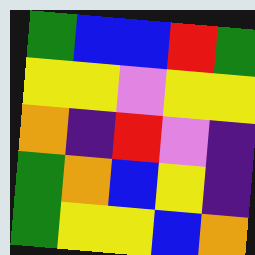[["green", "blue", "blue", "red", "green"], ["yellow", "yellow", "violet", "yellow", "yellow"], ["orange", "indigo", "red", "violet", "indigo"], ["green", "orange", "blue", "yellow", "indigo"], ["green", "yellow", "yellow", "blue", "orange"]]